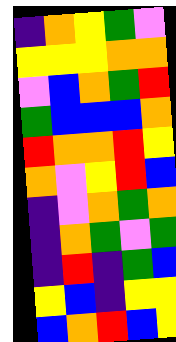[["indigo", "orange", "yellow", "green", "violet"], ["yellow", "yellow", "yellow", "orange", "orange"], ["violet", "blue", "orange", "green", "red"], ["green", "blue", "blue", "blue", "orange"], ["red", "orange", "orange", "red", "yellow"], ["orange", "violet", "yellow", "red", "blue"], ["indigo", "violet", "orange", "green", "orange"], ["indigo", "orange", "green", "violet", "green"], ["indigo", "red", "indigo", "green", "blue"], ["yellow", "blue", "indigo", "yellow", "yellow"], ["blue", "orange", "red", "blue", "yellow"]]